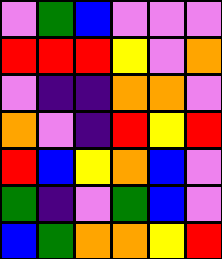[["violet", "green", "blue", "violet", "violet", "violet"], ["red", "red", "red", "yellow", "violet", "orange"], ["violet", "indigo", "indigo", "orange", "orange", "violet"], ["orange", "violet", "indigo", "red", "yellow", "red"], ["red", "blue", "yellow", "orange", "blue", "violet"], ["green", "indigo", "violet", "green", "blue", "violet"], ["blue", "green", "orange", "orange", "yellow", "red"]]